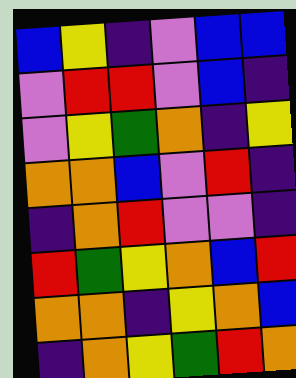[["blue", "yellow", "indigo", "violet", "blue", "blue"], ["violet", "red", "red", "violet", "blue", "indigo"], ["violet", "yellow", "green", "orange", "indigo", "yellow"], ["orange", "orange", "blue", "violet", "red", "indigo"], ["indigo", "orange", "red", "violet", "violet", "indigo"], ["red", "green", "yellow", "orange", "blue", "red"], ["orange", "orange", "indigo", "yellow", "orange", "blue"], ["indigo", "orange", "yellow", "green", "red", "orange"]]